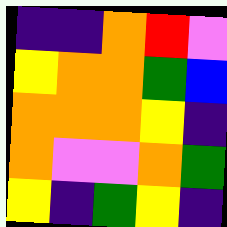[["indigo", "indigo", "orange", "red", "violet"], ["yellow", "orange", "orange", "green", "blue"], ["orange", "orange", "orange", "yellow", "indigo"], ["orange", "violet", "violet", "orange", "green"], ["yellow", "indigo", "green", "yellow", "indigo"]]